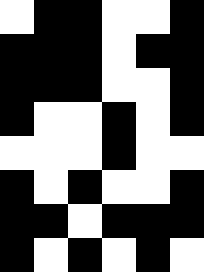[["white", "black", "black", "white", "white", "black"], ["black", "black", "black", "white", "black", "black"], ["black", "black", "black", "white", "white", "black"], ["black", "white", "white", "black", "white", "black"], ["white", "white", "white", "black", "white", "white"], ["black", "white", "black", "white", "white", "black"], ["black", "black", "white", "black", "black", "black"], ["black", "white", "black", "white", "black", "white"]]